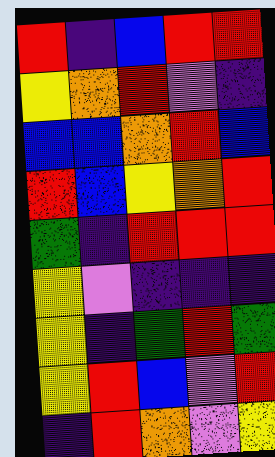[["red", "indigo", "blue", "red", "red"], ["yellow", "orange", "red", "violet", "indigo"], ["blue", "blue", "orange", "red", "blue"], ["red", "blue", "yellow", "orange", "red"], ["green", "indigo", "red", "red", "red"], ["yellow", "violet", "indigo", "indigo", "indigo"], ["yellow", "indigo", "green", "red", "green"], ["yellow", "red", "blue", "violet", "red"], ["indigo", "red", "orange", "violet", "yellow"]]